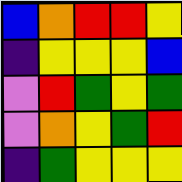[["blue", "orange", "red", "red", "yellow"], ["indigo", "yellow", "yellow", "yellow", "blue"], ["violet", "red", "green", "yellow", "green"], ["violet", "orange", "yellow", "green", "red"], ["indigo", "green", "yellow", "yellow", "yellow"]]